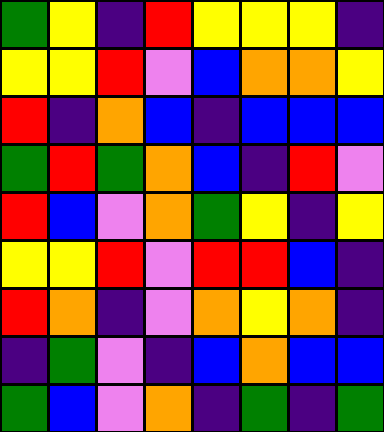[["green", "yellow", "indigo", "red", "yellow", "yellow", "yellow", "indigo"], ["yellow", "yellow", "red", "violet", "blue", "orange", "orange", "yellow"], ["red", "indigo", "orange", "blue", "indigo", "blue", "blue", "blue"], ["green", "red", "green", "orange", "blue", "indigo", "red", "violet"], ["red", "blue", "violet", "orange", "green", "yellow", "indigo", "yellow"], ["yellow", "yellow", "red", "violet", "red", "red", "blue", "indigo"], ["red", "orange", "indigo", "violet", "orange", "yellow", "orange", "indigo"], ["indigo", "green", "violet", "indigo", "blue", "orange", "blue", "blue"], ["green", "blue", "violet", "orange", "indigo", "green", "indigo", "green"]]